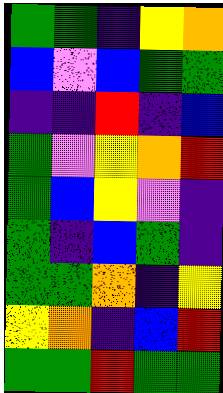[["green", "green", "indigo", "yellow", "orange"], ["blue", "violet", "blue", "green", "green"], ["indigo", "indigo", "red", "indigo", "blue"], ["green", "violet", "yellow", "orange", "red"], ["green", "blue", "yellow", "violet", "indigo"], ["green", "indigo", "blue", "green", "indigo"], ["green", "green", "orange", "indigo", "yellow"], ["yellow", "orange", "indigo", "blue", "red"], ["green", "green", "red", "green", "green"]]